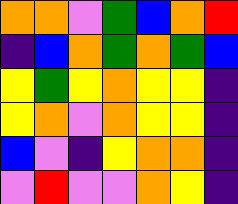[["orange", "orange", "violet", "green", "blue", "orange", "red"], ["indigo", "blue", "orange", "green", "orange", "green", "blue"], ["yellow", "green", "yellow", "orange", "yellow", "yellow", "indigo"], ["yellow", "orange", "violet", "orange", "yellow", "yellow", "indigo"], ["blue", "violet", "indigo", "yellow", "orange", "orange", "indigo"], ["violet", "red", "violet", "violet", "orange", "yellow", "indigo"]]